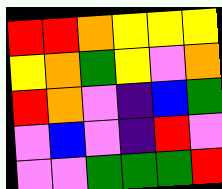[["red", "red", "orange", "yellow", "yellow", "yellow"], ["yellow", "orange", "green", "yellow", "violet", "orange"], ["red", "orange", "violet", "indigo", "blue", "green"], ["violet", "blue", "violet", "indigo", "red", "violet"], ["violet", "violet", "green", "green", "green", "red"]]